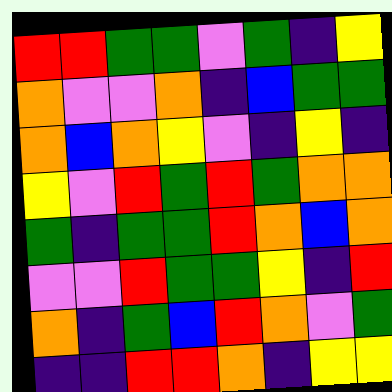[["red", "red", "green", "green", "violet", "green", "indigo", "yellow"], ["orange", "violet", "violet", "orange", "indigo", "blue", "green", "green"], ["orange", "blue", "orange", "yellow", "violet", "indigo", "yellow", "indigo"], ["yellow", "violet", "red", "green", "red", "green", "orange", "orange"], ["green", "indigo", "green", "green", "red", "orange", "blue", "orange"], ["violet", "violet", "red", "green", "green", "yellow", "indigo", "red"], ["orange", "indigo", "green", "blue", "red", "orange", "violet", "green"], ["indigo", "indigo", "red", "red", "orange", "indigo", "yellow", "yellow"]]